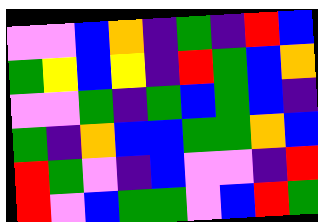[["violet", "violet", "blue", "orange", "indigo", "green", "indigo", "red", "blue"], ["green", "yellow", "blue", "yellow", "indigo", "red", "green", "blue", "orange"], ["violet", "violet", "green", "indigo", "green", "blue", "green", "blue", "indigo"], ["green", "indigo", "orange", "blue", "blue", "green", "green", "orange", "blue"], ["red", "green", "violet", "indigo", "blue", "violet", "violet", "indigo", "red"], ["red", "violet", "blue", "green", "green", "violet", "blue", "red", "green"]]